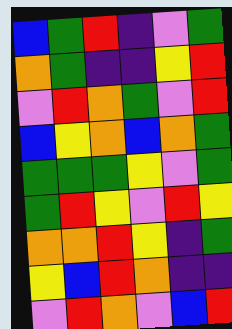[["blue", "green", "red", "indigo", "violet", "green"], ["orange", "green", "indigo", "indigo", "yellow", "red"], ["violet", "red", "orange", "green", "violet", "red"], ["blue", "yellow", "orange", "blue", "orange", "green"], ["green", "green", "green", "yellow", "violet", "green"], ["green", "red", "yellow", "violet", "red", "yellow"], ["orange", "orange", "red", "yellow", "indigo", "green"], ["yellow", "blue", "red", "orange", "indigo", "indigo"], ["violet", "red", "orange", "violet", "blue", "red"]]